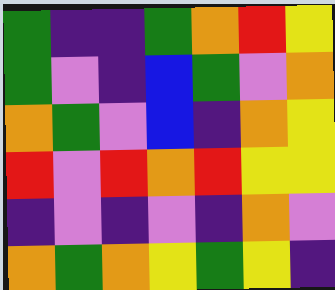[["green", "indigo", "indigo", "green", "orange", "red", "yellow"], ["green", "violet", "indigo", "blue", "green", "violet", "orange"], ["orange", "green", "violet", "blue", "indigo", "orange", "yellow"], ["red", "violet", "red", "orange", "red", "yellow", "yellow"], ["indigo", "violet", "indigo", "violet", "indigo", "orange", "violet"], ["orange", "green", "orange", "yellow", "green", "yellow", "indigo"]]